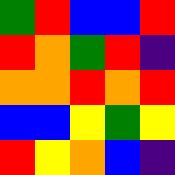[["green", "red", "blue", "blue", "red"], ["red", "orange", "green", "red", "indigo"], ["orange", "orange", "red", "orange", "red"], ["blue", "blue", "yellow", "green", "yellow"], ["red", "yellow", "orange", "blue", "indigo"]]